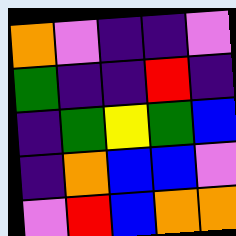[["orange", "violet", "indigo", "indigo", "violet"], ["green", "indigo", "indigo", "red", "indigo"], ["indigo", "green", "yellow", "green", "blue"], ["indigo", "orange", "blue", "blue", "violet"], ["violet", "red", "blue", "orange", "orange"]]